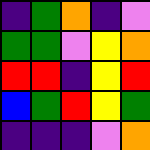[["indigo", "green", "orange", "indigo", "violet"], ["green", "green", "violet", "yellow", "orange"], ["red", "red", "indigo", "yellow", "red"], ["blue", "green", "red", "yellow", "green"], ["indigo", "indigo", "indigo", "violet", "orange"]]